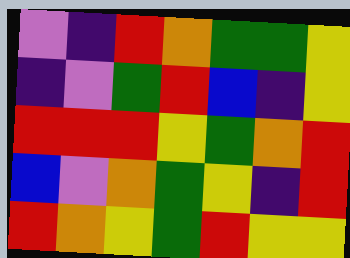[["violet", "indigo", "red", "orange", "green", "green", "yellow"], ["indigo", "violet", "green", "red", "blue", "indigo", "yellow"], ["red", "red", "red", "yellow", "green", "orange", "red"], ["blue", "violet", "orange", "green", "yellow", "indigo", "red"], ["red", "orange", "yellow", "green", "red", "yellow", "yellow"]]